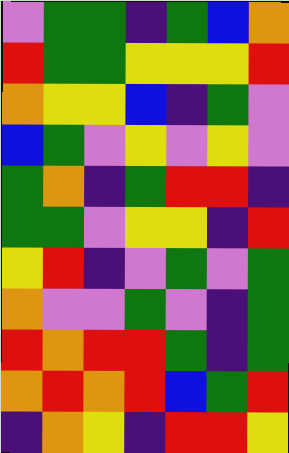[["violet", "green", "green", "indigo", "green", "blue", "orange"], ["red", "green", "green", "yellow", "yellow", "yellow", "red"], ["orange", "yellow", "yellow", "blue", "indigo", "green", "violet"], ["blue", "green", "violet", "yellow", "violet", "yellow", "violet"], ["green", "orange", "indigo", "green", "red", "red", "indigo"], ["green", "green", "violet", "yellow", "yellow", "indigo", "red"], ["yellow", "red", "indigo", "violet", "green", "violet", "green"], ["orange", "violet", "violet", "green", "violet", "indigo", "green"], ["red", "orange", "red", "red", "green", "indigo", "green"], ["orange", "red", "orange", "red", "blue", "green", "red"], ["indigo", "orange", "yellow", "indigo", "red", "red", "yellow"]]